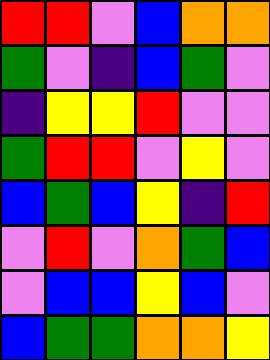[["red", "red", "violet", "blue", "orange", "orange"], ["green", "violet", "indigo", "blue", "green", "violet"], ["indigo", "yellow", "yellow", "red", "violet", "violet"], ["green", "red", "red", "violet", "yellow", "violet"], ["blue", "green", "blue", "yellow", "indigo", "red"], ["violet", "red", "violet", "orange", "green", "blue"], ["violet", "blue", "blue", "yellow", "blue", "violet"], ["blue", "green", "green", "orange", "orange", "yellow"]]